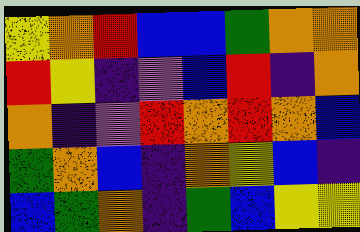[["yellow", "orange", "red", "blue", "blue", "green", "orange", "orange"], ["red", "yellow", "indigo", "violet", "blue", "red", "indigo", "orange"], ["orange", "indigo", "violet", "red", "orange", "red", "orange", "blue"], ["green", "orange", "blue", "indigo", "orange", "yellow", "blue", "indigo"], ["blue", "green", "orange", "indigo", "green", "blue", "yellow", "yellow"]]